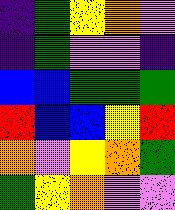[["indigo", "green", "yellow", "orange", "violet"], ["indigo", "green", "violet", "violet", "indigo"], ["blue", "blue", "green", "green", "green"], ["red", "blue", "blue", "yellow", "red"], ["orange", "violet", "yellow", "orange", "green"], ["green", "yellow", "orange", "violet", "violet"]]